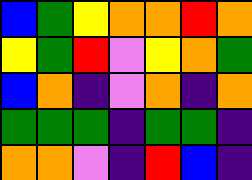[["blue", "green", "yellow", "orange", "orange", "red", "orange"], ["yellow", "green", "red", "violet", "yellow", "orange", "green"], ["blue", "orange", "indigo", "violet", "orange", "indigo", "orange"], ["green", "green", "green", "indigo", "green", "green", "indigo"], ["orange", "orange", "violet", "indigo", "red", "blue", "indigo"]]